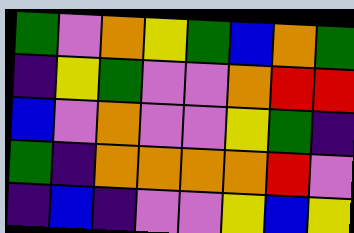[["green", "violet", "orange", "yellow", "green", "blue", "orange", "green"], ["indigo", "yellow", "green", "violet", "violet", "orange", "red", "red"], ["blue", "violet", "orange", "violet", "violet", "yellow", "green", "indigo"], ["green", "indigo", "orange", "orange", "orange", "orange", "red", "violet"], ["indigo", "blue", "indigo", "violet", "violet", "yellow", "blue", "yellow"]]